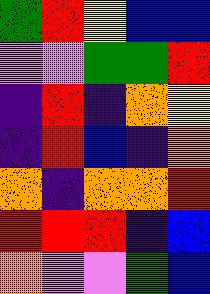[["green", "red", "yellow", "blue", "blue"], ["violet", "violet", "green", "green", "red"], ["indigo", "red", "indigo", "orange", "yellow"], ["indigo", "red", "blue", "indigo", "orange"], ["orange", "indigo", "orange", "orange", "red"], ["red", "red", "red", "indigo", "blue"], ["orange", "violet", "violet", "green", "blue"]]